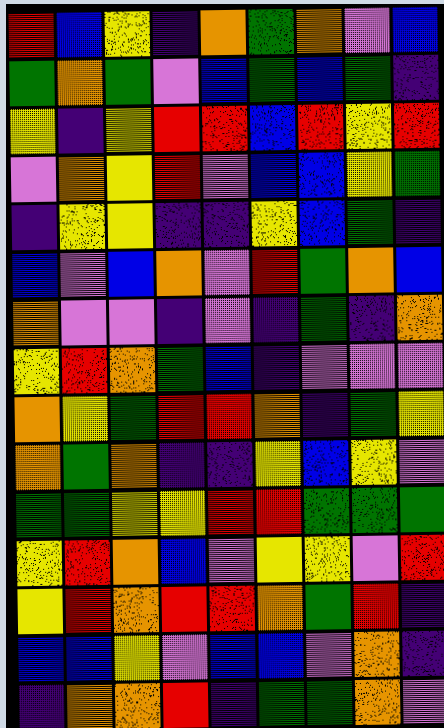[["red", "blue", "yellow", "indigo", "orange", "green", "orange", "violet", "blue"], ["green", "orange", "green", "violet", "blue", "green", "blue", "green", "indigo"], ["yellow", "indigo", "yellow", "red", "red", "blue", "red", "yellow", "red"], ["violet", "orange", "yellow", "red", "violet", "blue", "blue", "yellow", "green"], ["indigo", "yellow", "yellow", "indigo", "indigo", "yellow", "blue", "green", "indigo"], ["blue", "violet", "blue", "orange", "violet", "red", "green", "orange", "blue"], ["orange", "violet", "violet", "indigo", "violet", "indigo", "green", "indigo", "orange"], ["yellow", "red", "orange", "green", "blue", "indigo", "violet", "violet", "violet"], ["orange", "yellow", "green", "red", "red", "orange", "indigo", "green", "yellow"], ["orange", "green", "orange", "indigo", "indigo", "yellow", "blue", "yellow", "violet"], ["green", "green", "yellow", "yellow", "red", "red", "green", "green", "green"], ["yellow", "red", "orange", "blue", "violet", "yellow", "yellow", "violet", "red"], ["yellow", "red", "orange", "red", "red", "orange", "green", "red", "indigo"], ["blue", "blue", "yellow", "violet", "blue", "blue", "violet", "orange", "indigo"], ["indigo", "orange", "orange", "red", "indigo", "green", "green", "orange", "violet"]]